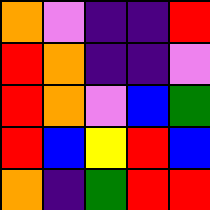[["orange", "violet", "indigo", "indigo", "red"], ["red", "orange", "indigo", "indigo", "violet"], ["red", "orange", "violet", "blue", "green"], ["red", "blue", "yellow", "red", "blue"], ["orange", "indigo", "green", "red", "red"]]